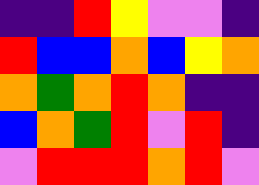[["indigo", "indigo", "red", "yellow", "violet", "violet", "indigo"], ["red", "blue", "blue", "orange", "blue", "yellow", "orange"], ["orange", "green", "orange", "red", "orange", "indigo", "indigo"], ["blue", "orange", "green", "red", "violet", "red", "indigo"], ["violet", "red", "red", "red", "orange", "red", "violet"]]